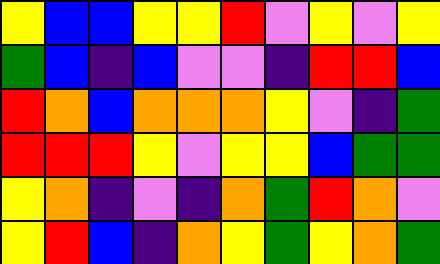[["yellow", "blue", "blue", "yellow", "yellow", "red", "violet", "yellow", "violet", "yellow"], ["green", "blue", "indigo", "blue", "violet", "violet", "indigo", "red", "red", "blue"], ["red", "orange", "blue", "orange", "orange", "orange", "yellow", "violet", "indigo", "green"], ["red", "red", "red", "yellow", "violet", "yellow", "yellow", "blue", "green", "green"], ["yellow", "orange", "indigo", "violet", "indigo", "orange", "green", "red", "orange", "violet"], ["yellow", "red", "blue", "indigo", "orange", "yellow", "green", "yellow", "orange", "green"]]